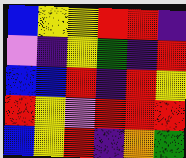[["blue", "yellow", "yellow", "red", "red", "indigo"], ["violet", "indigo", "yellow", "green", "indigo", "red"], ["blue", "blue", "red", "indigo", "red", "yellow"], ["red", "yellow", "violet", "red", "red", "red"], ["blue", "yellow", "red", "indigo", "orange", "green"]]